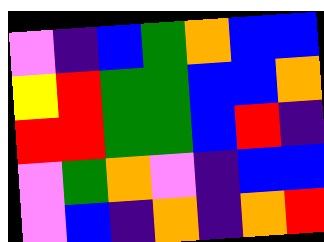[["violet", "indigo", "blue", "green", "orange", "blue", "blue"], ["yellow", "red", "green", "green", "blue", "blue", "orange"], ["red", "red", "green", "green", "blue", "red", "indigo"], ["violet", "green", "orange", "violet", "indigo", "blue", "blue"], ["violet", "blue", "indigo", "orange", "indigo", "orange", "red"]]